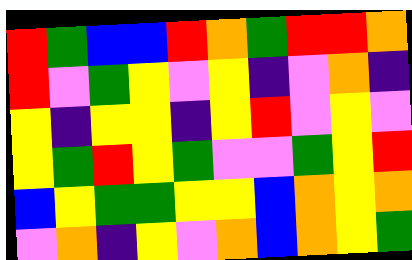[["red", "green", "blue", "blue", "red", "orange", "green", "red", "red", "orange"], ["red", "violet", "green", "yellow", "violet", "yellow", "indigo", "violet", "orange", "indigo"], ["yellow", "indigo", "yellow", "yellow", "indigo", "yellow", "red", "violet", "yellow", "violet"], ["yellow", "green", "red", "yellow", "green", "violet", "violet", "green", "yellow", "red"], ["blue", "yellow", "green", "green", "yellow", "yellow", "blue", "orange", "yellow", "orange"], ["violet", "orange", "indigo", "yellow", "violet", "orange", "blue", "orange", "yellow", "green"]]